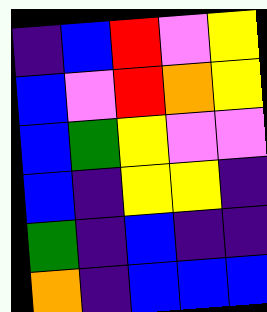[["indigo", "blue", "red", "violet", "yellow"], ["blue", "violet", "red", "orange", "yellow"], ["blue", "green", "yellow", "violet", "violet"], ["blue", "indigo", "yellow", "yellow", "indigo"], ["green", "indigo", "blue", "indigo", "indigo"], ["orange", "indigo", "blue", "blue", "blue"]]